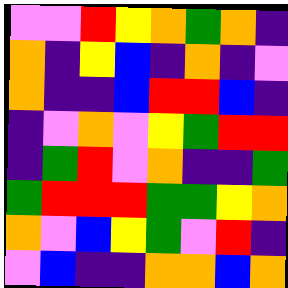[["violet", "violet", "red", "yellow", "orange", "green", "orange", "indigo"], ["orange", "indigo", "yellow", "blue", "indigo", "orange", "indigo", "violet"], ["orange", "indigo", "indigo", "blue", "red", "red", "blue", "indigo"], ["indigo", "violet", "orange", "violet", "yellow", "green", "red", "red"], ["indigo", "green", "red", "violet", "orange", "indigo", "indigo", "green"], ["green", "red", "red", "red", "green", "green", "yellow", "orange"], ["orange", "violet", "blue", "yellow", "green", "violet", "red", "indigo"], ["violet", "blue", "indigo", "indigo", "orange", "orange", "blue", "orange"]]